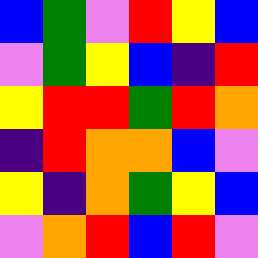[["blue", "green", "violet", "red", "yellow", "blue"], ["violet", "green", "yellow", "blue", "indigo", "red"], ["yellow", "red", "red", "green", "red", "orange"], ["indigo", "red", "orange", "orange", "blue", "violet"], ["yellow", "indigo", "orange", "green", "yellow", "blue"], ["violet", "orange", "red", "blue", "red", "violet"]]